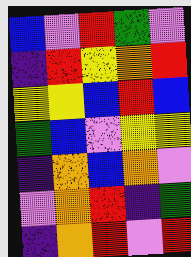[["blue", "violet", "red", "green", "violet"], ["indigo", "red", "yellow", "orange", "red"], ["yellow", "yellow", "blue", "red", "blue"], ["green", "blue", "violet", "yellow", "yellow"], ["indigo", "orange", "blue", "orange", "violet"], ["violet", "orange", "red", "indigo", "green"], ["indigo", "orange", "red", "violet", "red"]]